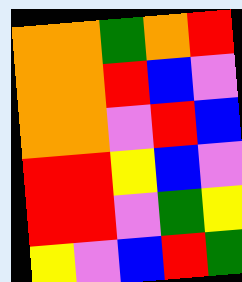[["orange", "orange", "green", "orange", "red"], ["orange", "orange", "red", "blue", "violet"], ["orange", "orange", "violet", "red", "blue"], ["red", "red", "yellow", "blue", "violet"], ["red", "red", "violet", "green", "yellow"], ["yellow", "violet", "blue", "red", "green"]]